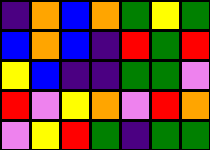[["indigo", "orange", "blue", "orange", "green", "yellow", "green"], ["blue", "orange", "blue", "indigo", "red", "green", "red"], ["yellow", "blue", "indigo", "indigo", "green", "green", "violet"], ["red", "violet", "yellow", "orange", "violet", "red", "orange"], ["violet", "yellow", "red", "green", "indigo", "green", "green"]]